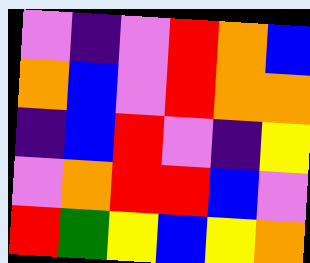[["violet", "indigo", "violet", "red", "orange", "blue"], ["orange", "blue", "violet", "red", "orange", "orange"], ["indigo", "blue", "red", "violet", "indigo", "yellow"], ["violet", "orange", "red", "red", "blue", "violet"], ["red", "green", "yellow", "blue", "yellow", "orange"]]